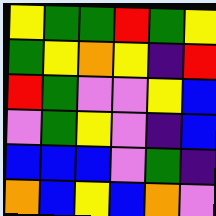[["yellow", "green", "green", "red", "green", "yellow"], ["green", "yellow", "orange", "yellow", "indigo", "red"], ["red", "green", "violet", "violet", "yellow", "blue"], ["violet", "green", "yellow", "violet", "indigo", "blue"], ["blue", "blue", "blue", "violet", "green", "indigo"], ["orange", "blue", "yellow", "blue", "orange", "violet"]]